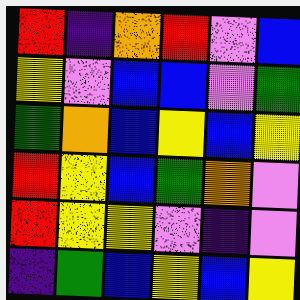[["red", "indigo", "orange", "red", "violet", "blue"], ["yellow", "violet", "blue", "blue", "violet", "green"], ["green", "orange", "blue", "yellow", "blue", "yellow"], ["red", "yellow", "blue", "green", "orange", "violet"], ["red", "yellow", "yellow", "violet", "indigo", "violet"], ["indigo", "green", "blue", "yellow", "blue", "yellow"]]